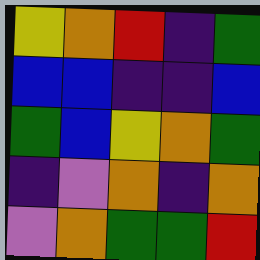[["yellow", "orange", "red", "indigo", "green"], ["blue", "blue", "indigo", "indigo", "blue"], ["green", "blue", "yellow", "orange", "green"], ["indigo", "violet", "orange", "indigo", "orange"], ["violet", "orange", "green", "green", "red"]]